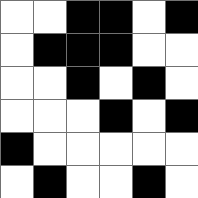[["white", "white", "black", "black", "white", "black"], ["white", "black", "black", "black", "white", "white"], ["white", "white", "black", "white", "black", "white"], ["white", "white", "white", "black", "white", "black"], ["black", "white", "white", "white", "white", "white"], ["white", "black", "white", "white", "black", "white"]]